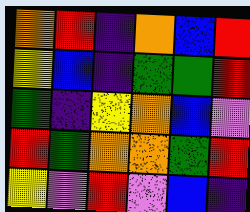[["orange", "red", "indigo", "orange", "blue", "red"], ["yellow", "blue", "indigo", "green", "green", "red"], ["green", "indigo", "yellow", "orange", "blue", "violet"], ["red", "green", "orange", "orange", "green", "red"], ["yellow", "violet", "red", "violet", "blue", "indigo"]]